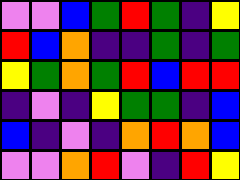[["violet", "violet", "blue", "green", "red", "green", "indigo", "yellow"], ["red", "blue", "orange", "indigo", "indigo", "green", "indigo", "green"], ["yellow", "green", "orange", "green", "red", "blue", "red", "red"], ["indigo", "violet", "indigo", "yellow", "green", "green", "indigo", "blue"], ["blue", "indigo", "violet", "indigo", "orange", "red", "orange", "blue"], ["violet", "violet", "orange", "red", "violet", "indigo", "red", "yellow"]]